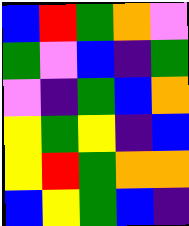[["blue", "red", "green", "orange", "violet"], ["green", "violet", "blue", "indigo", "green"], ["violet", "indigo", "green", "blue", "orange"], ["yellow", "green", "yellow", "indigo", "blue"], ["yellow", "red", "green", "orange", "orange"], ["blue", "yellow", "green", "blue", "indigo"]]